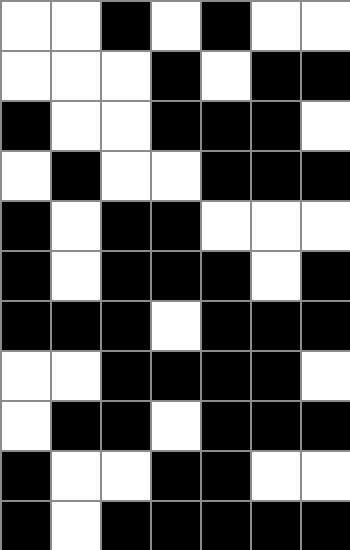[["white", "white", "black", "white", "black", "white", "white"], ["white", "white", "white", "black", "white", "black", "black"], ["black", "white", "white", "black", "black", "black", "white"], ["white", "black", "white", "white", "black", "black", "black"], ["black", "white", "black", "black", "white", "white", "white"], ["black", "white", "black", "black", "black", "white", "black"], ["black", "black", "black", "white", "black", "black", "black"], ["white", "white", "black", "black", "black", "black", "white"], ["white", "black", "black", "white", "black", "black", "black"], ["black", "white", "white", "black", "black", "white", "white"], ["black", "white", "black", "black", "black", "black", "black"]]